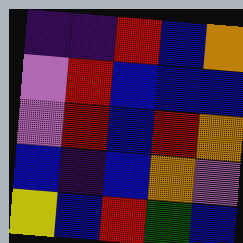[["indigo", "indigo", "red", "blue", "orange"], ["violet", "red", "blue", "blue", "blue"], ["violet", "red", "blue", "red", "orange"], ["blue", "indigo", "blue", "orange", "violet"], ["yellow", "blue", "red", "green", "blue"]]